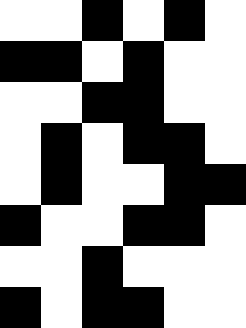[["white", "white", "black", "white", "black", "white"], ["black", "black", "white", "black", "white", "white"], ["white", "white", "black", "black", "white", "white"], ["white", "black", "white", "black", "black", "white"], ["white", "black", "white", "white", "black", "black"], ["black", "white", "white", "black", "black", "white"], ["white", "white", "black", "white", "white", "white"], ["black", "white", "black", "black", "white", "white"]]